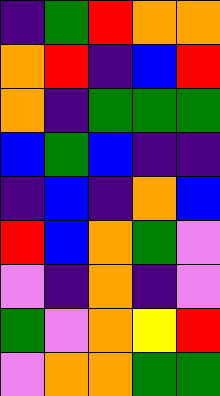[["indigo", "green", "red", "orange", "orange"], ["orange", "red", "indigo", "blue", "red"], ["orange", "indigo", "green", "green", "green"], ["blue", "green", "blue", "indigo", "indigo"], ["indigo", "blue", "indigo", "orange", "blue"], ["red", "blue", "orange", "green", "violet"], ["violet", "indigo", "orange", "indigo", "violet"], ["green", "violet", "orange", "yellow", "red"], ["violet", "orange", "orange", "green", "green"]]